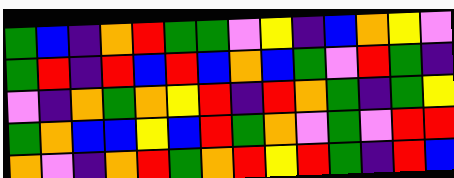[["green", "blue", "indigo", "orange", "red", "green", "green", "violet", "yellow", "indigo", "blue", "orange", "yellow", "violet"], ["green", "red", "indigo", "red", "blue", "red", "blue", "orange", "blue", "green", "violet", "red", "green", "indigo"], ["violet", "indigo", "orange", "green", "orange", "yellow", "red", "indigo", "red", "orange", "green", "indigo", "green", "yellow"], ["green", "orange", "blue", "blue", "yellow", "blue", "red", "green", "orange", "violet", "green", "violet", "red", "red"], ["orange", "violet", "indigo", "orange", "red", "green", "orange", "red", "yellow", "red", "green", "indigo", "red", "blue"]]